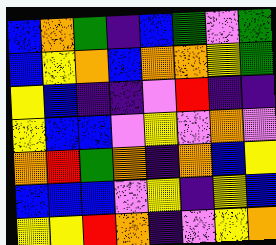[["blue", "orange", "green", "indigo", "blue", "green", "violet", "green"], ["blue", "yellow", "orange", "blue", "orange", "orange", "yellow", "green"], ["yellow", "blue", "indigo", "indigo", "violet", "red", "indigo", "indigo"], ["yellow", "blue", "blue", "violet", "yellow", "violet", "orange", "violet"], ["orange", "red", "green", "orange", "indigo", "orange", "blue", "yellow"], ["blue", "blue", "blue", "violet", "yellow", "indigo", "yellow", "blue"], ["yellow", "yellow", "red", "orange", "indigo", "violet", "yellow", "orange"]]